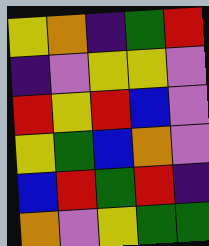[["yellow", "orange", "indigo", "green", "red"], ["indigo", "violet", "yellow", "yellow", "violet"], ["red", "yellow", "red", "blue", "violet"], ["yellow", "green", "blue", "orange", "violet"], ["blue", "red", "green", "red", "indigo"], ["orange", "violet", "yellow", "green", "green"]]